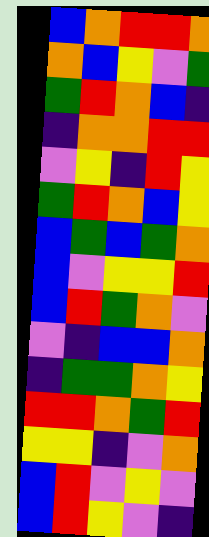[["blue", "orange", "red", "red", "orange"], ["orange", "blue", "yellow", "violet", "green"], ["green", "red", "orange", "blue", "indigo"], ["indigo", "orange", "orange", "red", "red"], ["violet", "yellow", "indigo", "red", "yellow"], ["green", "red", "orange", "blue", "yellow"], ["blue", "green", "blue", "green", "orange"], ["blue", "violet", "yellow", "yellow", "red"], ["blue", "red", "green", "orange", "violet"], ["violet", "indigo", "blue", "blue", "orange"], ["indigo", "green", "green", "orange", "yellow"], ["red", "red", "orange", "green", "red"], ["yellow", "yellow", "indigo", "violet", "orange"], ["blue", "red", "violet", "yellow", "violet"], ["blue", "red", "yellow", "violet", "indigo"]]